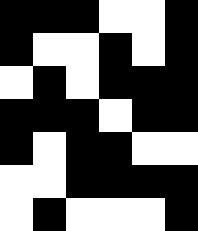[["black", "black", "black", "white", "white", "black"], ["black", "white", "white", "black", "white", "black"], ["white", "black", "white", "black", "black", "black"], ["black", "black", "black", "white", "black", "black"], ["black", "white", "black", "black", "white", "white"], ["white", "white", "black", "black", "black", "black"], ["white", "black", "white", "white", "white", "black"]]